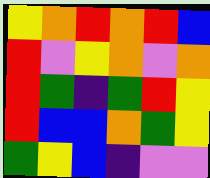[["yellow", "orange", "red", "orange", "red", "blue"], ["red", "violet", "yellow", "orange", "violet", "orange"], ["red", "green", "indigo", "green", "red", "yellow"], ["red", "blue", "blue", "orange", "green", "yellow"], ["green", "yellow", "blue", "indigo", "violet", "violet"]]